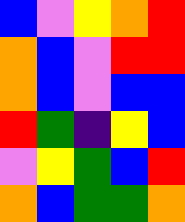[["blue", "violet", "yellow", "orange", "red"], ["orange", "blue", "violet", "red", "red"], ["orange", "blue", "violet", "blue", "blue"], ["red", "green", "indigo", "yellow", "blue"], ["violet", "yellow", "green", "blue", "red"], ["orange", "blue", "green", "green", "orange"]]